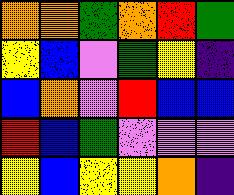[["orange", "orange", "green", "orange", "red", "green"], ["yellow", "blue", "violet", "green", "yellow", "indigo"], ["blue", "orange", "violet", "red", "blue", "blue"], ["red", "blue", "green", "violet", "violet", "violet"], ["yellow", "blue", "yellow", "yellow", "orange", "indigo"]]